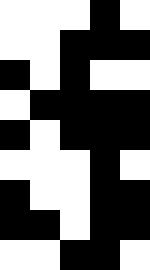[["white", "white", "white", "black", "white"], ["white", "white", "black", "black", "black"], ["black", "white", "black", "white", "white"], ["white", "black", "black", "black", "black"], ["black", "white", "black", "black", "black"], ["white", "white", "white", "black", "white"], ["black", "white", "white", "black", "black"], ["black", "black", "white", "black", "black"], ["white", "white", "black", "black", "white"]]